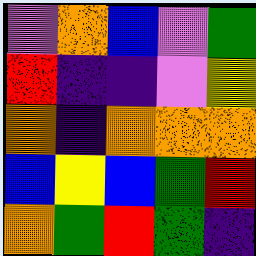[["violet", "orange", "blue", "violet", "green"], ["red", "indigo", "indigo", "violet", "yellow"], ["orange", "indigo", "orange", "orange", "orange"], ["blue", "yellow", "blue", "green", "red"], ["orange", "green", "red", "green", "indigo"]]